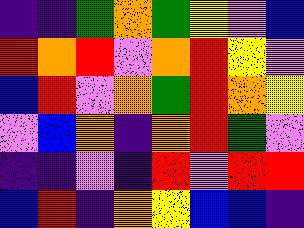[["indigo", "indigo", "green", "orange", "green", "yellow", "violet", "blue"], ["red", "orange", "red", "violet", "orange", "red", "yellow", "violet"], ["blue", "red", "violet", "orange", "green", "red", "orange", "yellow"], ["violet", "blue", "orange", "indigo", "orange", "red", "green", "violet"], ["indigo", "indigo", "violet", "indigo", "red", "violet", "red", "red"], ["blue", "red", "indigo", "orange", "yellow", "blue", "blue", "indigo"]]